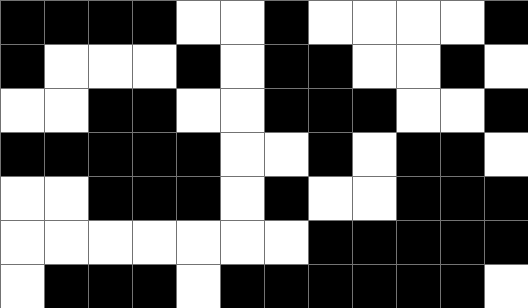[["black", "black", "black", "black", "white", "white", "black", "white", "white", "white", "white", "black"], ["black", "white", "white", "white", "black", "white", "black", "black", "white", "white", "black", "white"], ["white", "white", "black", "black", "white", "white", "black", "black", "black", "white", "white", "black"], ["black", "black", "black", "black", "black", "white", "white", "black", "white", "black", "black", "white"], ["white", "white", "black", "black", "black", "white", "black", "white", "white", "black", "black", "black"], ["white", "white", "white", "white", "white", "white", "white", "black", "black", "black", "black", "black"], ["white", "black", "black", "black", "white", "black", "black", "black", "black", "black", "black", "white"]]